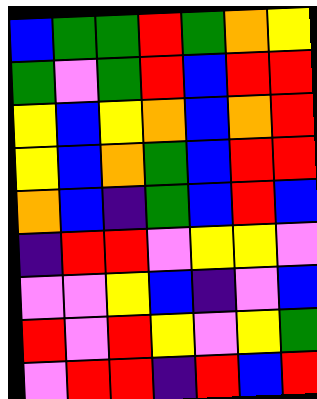[["blue", "green", "green", "red", "green", "orange", "yellow"], ["green", "violet", "green", "red", "blue", "red", "red"], ["yellow", "blue", "yellow", "orange", "blue", "orange", "red"], ["yellow", "blue", "orange", "green", "blue", "red", "red"], ["orange", "blue", "indigo", "green", "blue", "red", "blue"], ["indigo", "red", "red", "violet", "yellow", "yellow", "violet"], ["violet", "violet", "yellow", "blue", "indigo", "violet", "blue"], ["red", "violet", "red", "yellow", "violet", "yellow", "green"], ["violet", "red", "red", "indigo", "red", "blue", "red"]]